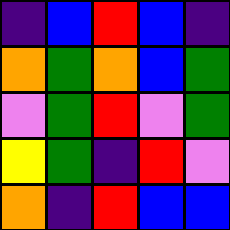[["indigo", "blue", "red", "blue", "indigo"], ["orange", "green", "orange", "blue", "green"], ["violet", "green", "red", "violet", "green"], ["yellow", "green", "indigo", "red", "violet"], ["orange", "indigo", "red", "blue", "blue"]]